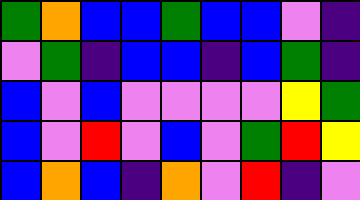[["green", "orange", "blue", "blue", "green", "blue", "blue", "violet", "indigo"], ["violet", "green", "indigo", "blue", "blue", "indigo", "blue", "green", "indigo"], ["blue", "violet", "blue", "violet", "violet", "violet", "violet", "yellow", "green"], ["blue", "violet", "red", "violet", "blue", "violet", "green", "red", "yellow"], ["blue", "orange", "blue", "indigo", "orange", "violet", "red", "indigo", "violet"]]